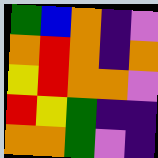[["green", "blue", "orange", "indigo", "violet"], ["orange", "red", "orange", "indigo", "orange"], ["yellow", "red", "orange", "orange", "violet"], ["red", "yellow", "green", "indigo", "indigo"], ["orange", "orange", "green", "violet", "indigo"]]